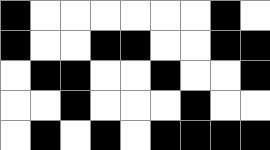[["black", "white", "white", "white", "white", "white", "white", "black", "white"], ["black", "white", "white", "black", "black", "white", "white", "black", "black"], ["white", "black", "black", "white", "white", "black", "white", "white", "black"], ["white", "white", "black", "white", "white", "white", "black", "white", "white"], ["white", "black", "white", "black", "white", "black", "black", "black", "black"]]